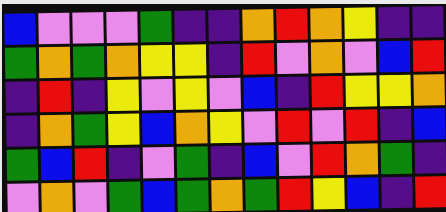[["blue", "violet", "violet", "violet", "green", "indigo", "indigo", "orange", "red", "orange", "yellow", "indigo", "indigo"], ["green", "orange", "green", "orange", "yellow", "yellow", "indigo", "red", "violet", "orange", "violet", "blue", "red"], ["indigo", "red", "indigo", "yellow", "violet", "yellow", "violet", "blue", "indigo", "red", "yellow", "yellow", "orange"], ["indigo", "orange", "green", "yellow", "blue", "orange", "yellow", "violet", "red", "violet", "red", "indigo", "blue"], ["green", "blue", "red", "indigo", "violet", "green", "indigo", "blue", "violet", "red", "orange", "green", "indigo"], ["violet", "orange", "violet", "green", "blue", "green", "orange", "green", "red", "yellow", "blue", "indigo", "red"]]